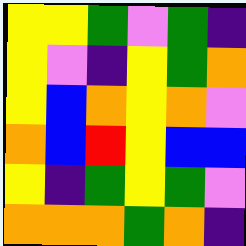[["yellow", "yellow", "green", "violet", "green", "indigo"], ["yellow", "violet", "indigo", "yellow", "green", "orange"], ["yellow", "blue", "orange", "yellow", "orange", "violet"], ["orange", "blue", "red", "yellow", "blue", "blue"], ["yellow", "indigo", "green", "yellow", "green", "violet"], ["orange", "orange", "orange", "green", "orange", "indigo"]]